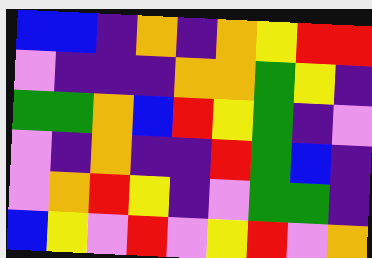[["blue", "blue", "indigo", "orange", "indigo", "orange", "yellow", "red", "red"], ["violet", "indigo", "indigo", "indigo", "orange", "orange", "green", "yellow", "indigo"], ["green", "green", "orange", "blue", "red", "yellow", "green", "indigo", "violet"], ["violet", "indigo", "orange", "indigo", "indigo", "red", "green", "blue", "indigo"], ["violet", "orange", "red", "yellow", "indigo", "violet", "green", "green", "indigo"], ["blue", "yellow", "violet", "red", "violet", "yellow", "red", "violet", "orange"]]